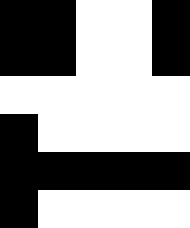[["black", "black", "white", "white", "black"], ["black", "black", "white", "white", "black"], ["white", "white", "white", "white", "white"], ["black", "white", "white", "white", "white"], ["black", "black", "black", "black", "black"], ["black", "white", "white", "white", "white"]]